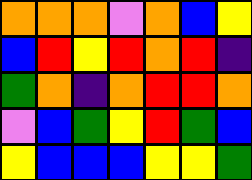[["orange", "orange", "orange", "violet", "orange", "blue", "yellow"], ["blue", "red", "yellow", "red", "orange", "red", "indigo"], ["green", "orange", "indigo", "orange", "red", "red", "orange"], ["violet", "blue", "green", "yellow", "red", "green", "blue"], ["yellow", "blue", "blue", "blue", "yellow", "yellow", "green"]]